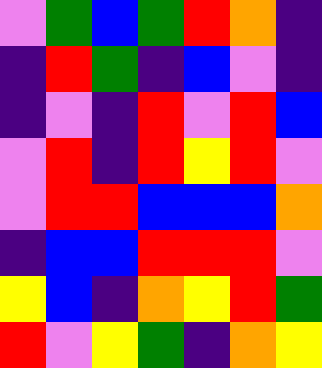[["violet", "green", "blue", "green", "red", "orange", "indigo"], ["indigo", "red", "green", "indigo", "blue", "violet", "indigo"], ["indigo", "violet", "indigo", "red", "violet", "red", "blue"], ["violet", "red", "indigo", "red", "yellow", "red", "violet"], ["violet", "red", "red", "blue", "blue", "blue", "orange"], ["indigo", "blue", "blue", "red", "red", "red", "violet"], ["yellow", "blue", "indigo", "orange", "yellow", "red", "green"], ["red", "violet", "yellow", "green", "indigo", "orange", "yellow"]]